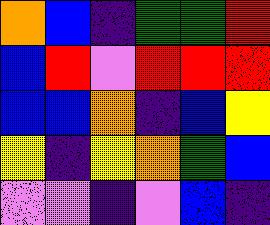[["orange", "blue", "indigo", "green", "green", "red"], ["blue", "red", "violet", "red", "red", "red"], ["blue", "blue", "orange", "indigo", "blue", "yellow"], ["yellow", "indigo", "yellow", "orange", "green", "blue"], ["violet", "violet", "indigo", "violet", "blue", "indigo"]]